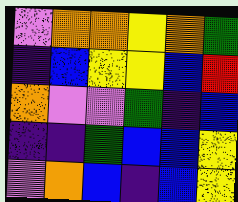[["violet", "orange", "orange", "yellow", "orange", "green"], ["indigo", "blue", "yellow", "yellow", "blue", "red"], ["orange", "violet", "violet", "green", "indigo", "blue"], ["indigo", "indigo", "green", "blue", "blue", "yellow"], ["violet", "orange", "blue", "indigo", "blue", "yellow"]]